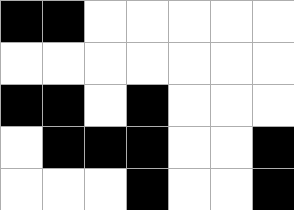[["black", "black", "white", "white", "white", "white", "white"], ["white", "white", "white", "white", "white", "white", "white"], ["black", "black", "white", "black", "white", "white", "white"], ["white", "black", "black", "black", "white", "white", "black"], ["white", "white", "white", "black", "white", "white", "black"]]